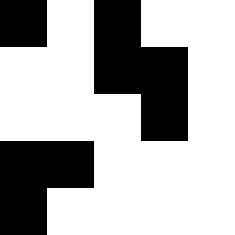[["black", "white", "black", "white", "white"], ["white", "white", "black", "black", "white"], ["white", "white", "white", "black", "white"], ["black", "black", "white", "white", "white"], ["black", "white", "white", "white", "white"]]